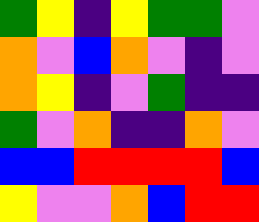[["green", "yellow", "indigo", "yellow", "green", "green", "violet"], ["orange", "violet", "blue", "orange", "violet", "indigo", "violet"], ["orange", "yellow", "indigo", "violet", "green", "indigo", "indigo"], ["green", "violet", "orange", "indigo", "indigo", "orange", "violet"], ["blue", "blue", "red", "red", "red", "red", "blue"], ["yellow", "violet", "violet", "orange", "blue", "red", "red"]]